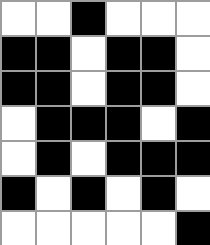[["white", "white", "black", "white", "white", "white"], ["black", "black", "white", "black", "black", "white"], ["black", "black", "white", "black", "black", "white"], ["white", "black", "black", "black", "white", "black"], ["white", "black", "white", "black", "black", "black"], ["black", "white", "black", "white", "black", "white"], ["white", "white", "white", "white", "white", "black"]]